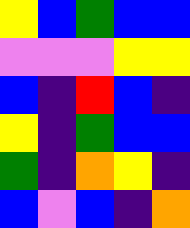[["yellow", "blue", "green", "blue", "blue"], ["violet", "violet", "violet", "yellow", "yellow"], ["blue", "indigo", "red", "blue", "indigo"], ["yellow", "indigo", "green", "blue", "blue"], ["green", "indigo", "orange", "yellow", "indigo"], ["blue", "violet", "blue", "indigo", "orange"]]